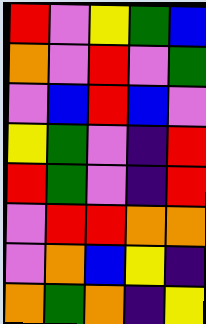[["red", "violet", "yellow", "green", "blue"], ["orange", "violet", "red", "violet", "green"], ["violet", "blue", "red", "blue", "violet"], ["yellow", "green", "violet", "indigo", "red"], ["red", "green", "violet", "indigo", "red"], ["violet", "red", "red", "orange", "orange"], ["violet", "orange", "blue", "yellow", "indigo"], ["orange", "green", "orange", "indigo", "yellow"]]